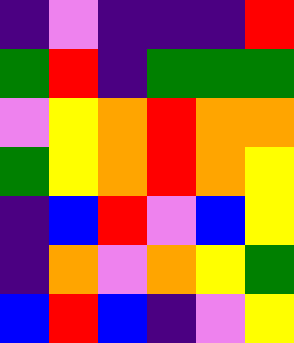[["indigo", "violet", "indigo", "indigo", "indigo", "red"], ["green", "red", "indigo", "green", "green", "green"], ["violet", "yellow", "orange", "red", "orange", "orange"], ["green", "yellow", "orange", "red", "orange", "yellow"], ["indigo", "blue", "red", "violet", "blue", "yellow"], ["indigo", "orange", "violet", "orange", "yellow", "green"], ["blue", "red", "blue", "indigo", "violet", "yellow"]]